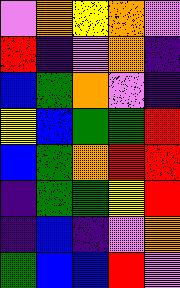[["violet", "orange", "yellow", "orange", "violet"], ["red", "indigo", "violet", "orange", "indigo"], ["blue", "green", "orange", "violet", "indigo"], ["yellow", "blue", "green", "green", "red"], ["blue", "green", "orange", "red", "red"], ["indigo", "green", "green", "yellow", "red"], ["indigo", "blue", "indigo", "violet", "orange"], ["green", "blue", "blue", "red", "violet"]]